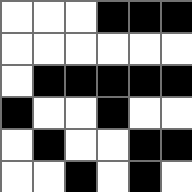[["white", "white", "white", "black", "black", "black"], ["white", "white", "white", "white", "white", "white"], ["white", "black", "black", "black", "black", "black"], ["black", "white", "white", "black", "white", "white"], ["white", "black", "white", "white", "black", "black"], ["white", "white", "black", "white", "black", "white"]]